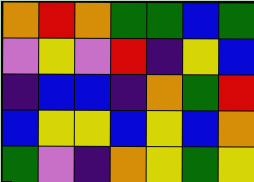[["orange", "red", "orange", "green", "green", "blue", "green"], ["violet", "yellow", "violet", "red", "indigo", "yellow", "blue"], ["indigo", "blue", "blue", "indigo", "orange", "green", "red"], ["blue", "yellow", "yellow", "blue", "yellow", "blue", "orange"], ["green", "violet", "indigo", "orange", "yellow", "green", "yellow"]]